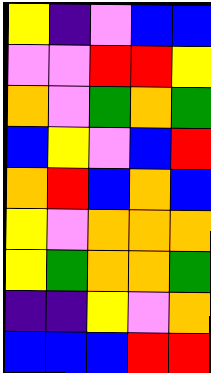[["yellow", "indigo", "violet", "blue", "blue"], ["violet", "violet", "red", "red", "yellow"], ["orange", "violet", "green", "orange", "green"], ["blue", "yellow", "violet", "blue", "red"], ["orange", "red", "blue", "orange", "blue"], ["yellow", "violet", "orange", "orange", "orange"], ["yellow", "green", "orange", "orange", "green"], ["indigo", "indigo", "yellow", "violet", "orange"], ["blue", "blue", "blue", "red", "red"]]